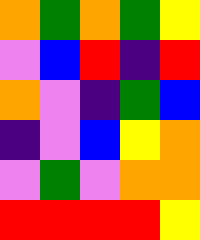[["orange", "green", "orange", "green", "yellow"], ["violet", "blue", "red", "indigo", "red"], ["orange", "violet", "indigo", "green", "blue"], ["indigo", "violet", "blue", "yellow", "orange"], ["violet", "green", "violet", "orange", "orange"], ["red", "red", "red", "red", "yellow"]]